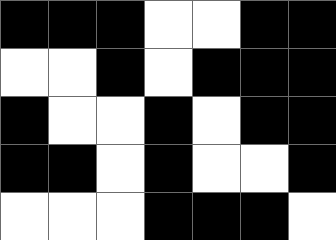[["black", "black", "black", "white", "white", "black", "black"], ["white", "white", "black", "white", "black", "black", "black"], ["black", "white", "white", "black", "white", "black", "black"], ["black", "black", "white", "black", "white", "white", "black"], ["white", "white", "white", "black", "black", "black", "white"]]